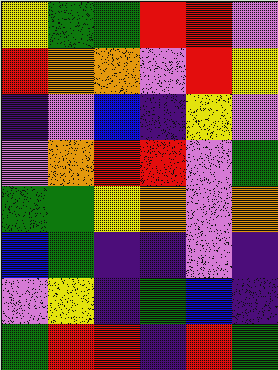[["yellow", "green", "green", "red", "red", "violet"], ["red", "orange", "orange", "violet", "red", "yellow"], ["indigo", "violet", "blue", "indigo", "yellow", "violet"], ["violet", "orange", "red", "red", "violet", "green"], ["green", "green", "yellow", "orange", "violet", "orange"], ["blue", "green", "indigo", "indigo", "violet", "indigo"], ["violet", "yellow", "indigo", "green", "blue", "indigo"], ["green", "red", "red", "indigo", "red", "green"]]